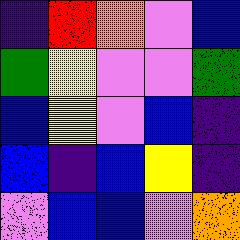[["indigo", "red", "orange", "violet", "blue"], ["green", "yellow", "violet", "violet", "green"], ["blue", "yellow", "violet", "blue", "indigo"], ["blue", "indigo", "blue", "yellow", "indigo"], ["violet", "blue", "blue", "violet", "orange"]]